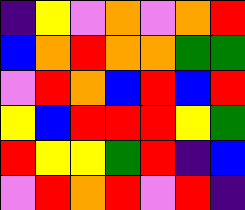[["indigo", "yellow", "violet", "orange", "violet", "orange", "red"], ["blue", "orange", "red", "orange", "orange", "green", "green"], ["violet", "red", "orange", "blue", "red", "blue", "red"], ["yellow", "blue", "red", "red", "red", "yellow", "green"], ["red", "yellow", "yellow", "green", "red", "indigo", "blue"], ["violet", "red", "orange", "red", "violet", "red", "indigo"]]